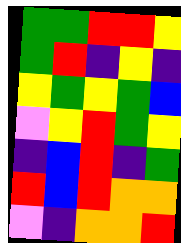[["green", "green", "red", "red", "yellow"], ["green", "red", "indigo", "yellow", "indigo"], ["yellow", "green", "yellow", "green", "blue"], ["violet", "yellow", "red", "green", "yellow"], ["indigo", "blue", "red", "indigo", "green"], ["red", "blue", "red", "orange", "orange"], ["violet", "indigo", "orange", "orange", "red"]]